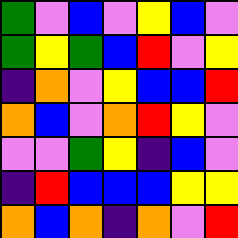[["green", "violet", "blue", "violet", "yellow", "blue", "violet"], ["green", "yellow", "green", "blue", "red", "violet", "yellow"], ["indigo", "orange", "violet", "yellow", "blue", "blue", "red"], ["orange", "blue", "violet", "orange", "red", "yellow", "violet"], ["violet", "violet", "green", "yellow", "indigo", "blue", "violet"], ["indigo", "red", "blue", "blue", "blue", "yellow", "yellow"], ["orange", "blue", "orange", "indigo", "orange", "violet", "red"]]